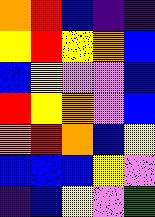[["orange", "red", "blue", "indigo", "indigo"], ["yellow", "red", "yellow", "orange", "blue"], ["blue", "yellow", "violet", "violet", "blue"], ["red", "yellow", "orange", "violet", "blue"], ["orange", "red", "orange", "blue", "yellow"], ["blue", "blue", "blue", "yellow", "violet"], ["indigo", "blue", "yellow", "violet", "green"]]